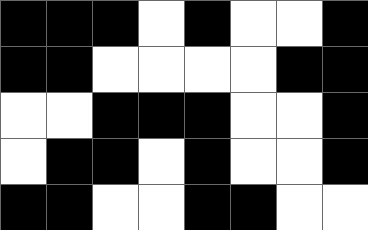[["black", "black", "black", "white", "black", "white", "white", "black"], ["black", "black", "white", "white", "white", "white", "black", "black"], ["white", "white", "black", "black", "black", "white", "white", "black"], ["white", "black", "black", "white", "black", "white", "white", "black"], ["black", "black", "white", "white", "black", "black", "white", "white"]]